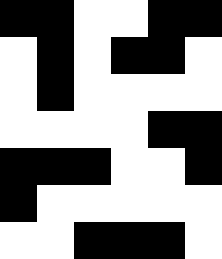[["black", "black", "white", "white", "black", "black"], ["white", "black", "white", "black", "black", "white"], ["white", "black", "white", "white", "white", "white"], ["white", "white", "white", "white", "black", "black"], ["black", "black", "black", "white", "white", "black"], ["black", "white", "white", "white", "white", "white"], ["white", "white", "black", "black", "black", "white"]]